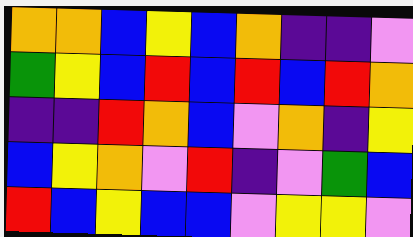[["orange", "orange", "blue", "yellow", "blue", "orange", "indigo", "indigo", "violet"], ["green", "yellow", "blue", "red", "blue", "red", "blue", "red", "orange"], ["indigo", "indigo", "red", "orange", "blue", "violet", "orange", "indigo", "yellow"], ["blue", "yellow", "orange", "violet", "red", "indigo", "violet", "green", "blue"], ["red", "blue", "yellow", "blue", "blue", "violet", "yellow", "yellow", "violet"]]